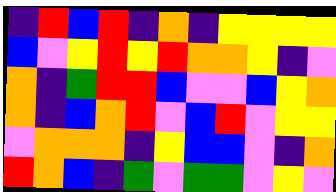[["indigo", "red", "blue", "red", "indigo", "orange", "indigo", "yellow", "yellow", "yellow", "yellow"], ["blue", "violet", "yellow", "red", "yellow", "red", "orange", "orange", "yellow", "indigo", "violet"], ["orange", "indigo", "green", "red", "red", "blue", "violet", "violet", "blue", "yellow", "orange"], ["orange", "indigo", "blue", "orange", "red", "violet", "blue", "red", "violet", "yellow", "yellow"], ["violet", "orange", "orange", "orange", "indigo", "yellow", "blue", "blue", "violet", "indigo", "orange"], ["red", "orange", "blue", "indigo", "green", "violet", "green", "green", "violet", "yellow", "violet"]]